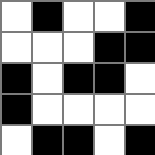[["white", "black", "white", "white", "black"], ["white", "white", "white", "black", "black"], ["black", "white", "black", "black", "white"], ["black", "white", "white", "white", "white"], ["white", "black", "black", "white", "black"]]